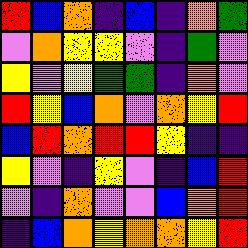[["red", "blue", "orange", "indigo", "blue", "indigo", "orange", "green"], ["violet", "orange", "yellow", "yellow", "violet", "indigo", "green", "violet"], ["yellow", "violet", "yellow", "green", "green", "indigo", "orange", "violet"], ["red", "yellow", "blue", "orange", "violet", "orange", "yellow", "red"], ["blue", "red", "orange", "red", "red", "yellow", "indigo", "indigo"], ["yellow", "violet", "indigo", "yellow", "violet", "indigo", "blue", "red"], ["violet", "indigo", "orange", "violet", "violet", "blue", "orange", "red"], ["indigo", "blue", "orange", "yellow", "orange", "orange", "yellow", "red"]]